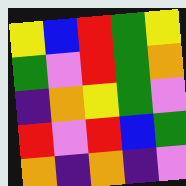[["yellow", "blue", "red", "green", "yellow"], ["green", "violet", "red", "green", "orange"], ["indigo", "orange", "yellow", "green", "violet"], ["red", "violet", "red", "blue", "green"], ["orange", "indigo", "orange", "indigo", "violet"]]